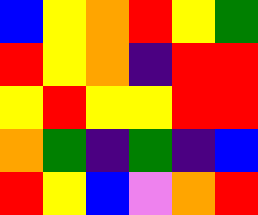[["blue", "yellow", "orange", "red", "yellow", "green"], ["red", "yellow", "orange", "indigo", "red", "red"], ["yellow", "red", "yellow", "yellow", "red", "red"], ["orange", "green", "indigo", "green", "indigo", "blue"], ["red", "yellow", "blue", "violet", "orange", "red"]]